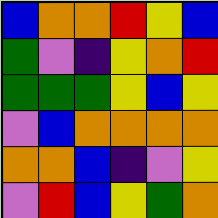[["blue", "orange", "orange", "red", "yellow", "blue"], ["green", "violet", "indigo", "yellow", "orange", "red"], ["green", "green", "green", "yellow", "blue", "yellow"], ["violet", "blue", "orange", "orange", "orange", "orange"], ["orange", "orange", "blue", "indigo", "violet", "yellow"], ["violet", "red", "blue", "yellow", "green", "orange"]]